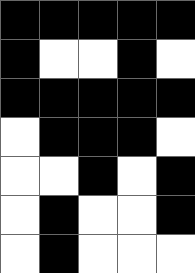[["black", "black", "black", "black", "black"], ["black", "white", "white", "black", "white"], ["black", "black", "black", "black", "black"], ["white", "black", "black", "black", "white"], ["white", "white", "black", "white", "black"], ["white", "black", "white", "white", "black"], ["white", "black", "white", "white", "white"]]